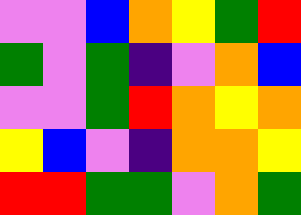[["violet", "violet", "blue", "orange", "yellow", "green", "red"], ["green", "violet", "green", "indigo", "violet", "orange", "blue"], ["violet", "violet", "green", "red", "orange", "yellow", "orange"], ["yellow", "blue", "violet", "indigo", "orange", "orange", "yellow"], ["red", "red", "green", "green", "violet", "orange", "green"]]